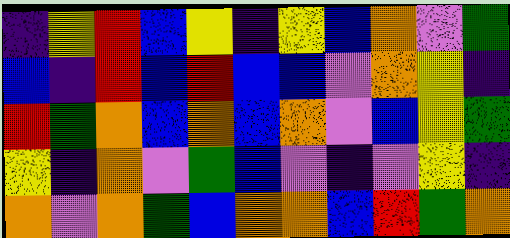[["indigo", "yellow", "red", "blue", "yellow", "indigo", "yellow", "blue", "orange", "violet", "green"], ["blue", "indigo", "red", "blue", "red", "blue", "blue", "violet", "orange", "yellow", "indigo"], ["red", "green", "orange", "blue", "orange", "blue", "orange", "violet", "blue", "yellow", "green"], ["yellow", "indigo", "orange", "violet", "green", "blue", "violet", "indigo", "violet", "yellow", "indigo"], ["orange", "violet", "orange", "green", "blue", "orange", "orange", "blue", "red", "green", "orange"]]